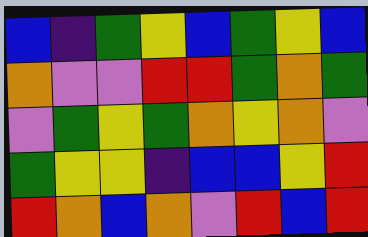[["blue", "indigo", "green", "yellow", "blue", "green", "yellow", "blue"], ["orange", "violet", "violet", "red", "red", "green", "orange", "green"], ["violet", "green", "yellow", "green", "orange", "yellow", "orange", "violet"], ["green", "yellow", "yellow", "indigo", "blue", "blue", "yellow", "red"], ["red", "orange", "blue", "orange", "violet", "red", "blue", "red"]]